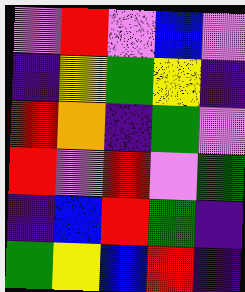[["violet", "red", "violet", "blue", "violet"], ["indigo", "yellow", "green", "yellow", "indigo"], ["red", "orange", "indigo", "green", "violet"], ["red", "violet", "red", "violet", "green"], ["indigo", "blue", "red", "green", "indigo"], ["green", "yellow", "blue", "red", "indigo"]]